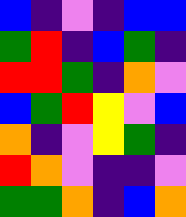[["blue", "indigo", "violet", "indigo", "blue", "blue"], ["green", "red", "indigo", "blue", "green", "indigo"], ["red", "red", "green", "indigo", "orange", "violet"], ["blue", "green", "red", "yellow", "violet", "blue"], ["orange", "indigo", "violet", "yellow", "green", "indigo"], ["red", "orange", "violet", "indigo", "indigo", "violet"], ["green", "green", "orange", "indigo", "blue", "orange"]]